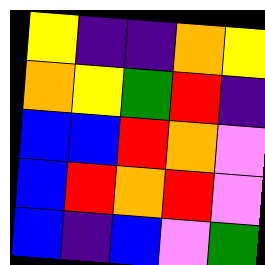[["yellow", "indigo", "indigo", "orange", "yellow"], ["orange", "yellow", "green", "red", "indigo"], ["blue", "blue", "red", "orange", "violet"], ["blue", "red", "orange", "red", "violet"], ["blue", "indigo", "blue", "violet", "green"]]